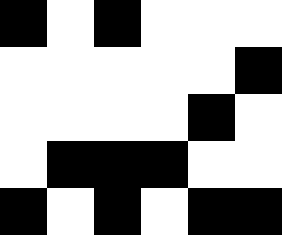[["black", "white", "black", "white", "white", "white"], ["white", "white", "white", "white", "white", "black"], ["white", "white", "white", "white", "black", "white"], ["white", "black", "black", "black", "white", "white"], ["black", "white", "black", "white", "black", "black"]]